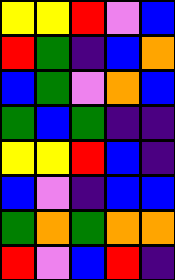[["yellow", "yellow", "red", "violet", "blue"], ["red", "green", "indigo", "blue", "orange"], ["blue", "green", "violet", "orange", "blue"], ["green", "blue", "green", "indigo", "indigo"], ["yellow", "yellow", "red", "blue", "indigo"], ["blue", "violet", "indigo", "blue", "blue"], ["green", "orange", "green", "orange", "orange"], ["red", "violet", "blue", "red", "indigo"]]